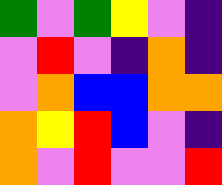[["green", "violet", "green", "yellow", "violet", "indigo"], ["violet", "red", "violet", "indigo", "orange", "indigo"], ["violet", "orange", "blue", "blue", "orange", "orange"], ["orange", "yellow", "red", "blue", "violet", "indigo"], ["orange", "violet", "red", "violet", "violet", "red"]]